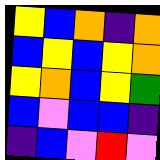[["yellow", "blue", "orange", "indigo", "orange"], ["blue", "yellow", "blue", "yellow", "orange"], ["yellow", "orange", "blue", "yellow", "green"], ["blue", "violet", "blue", "blue", "indigo"], ["indigo", "blue", "violet", "red", "violet"]]